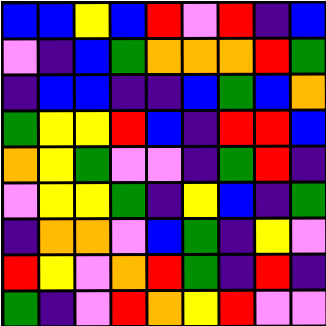[["blue", "blue", "yellow", "blue", "red", "violet", "red", "indigo", "blue"], ["violet", "indigo", "blue", "green", "orange", "orange", "orange", "red", "green"], ["indigo", "blue", "blue", "indigo", "indigo", "blue", "green", "blue", "orange"], ["green", "yellow", "yellow", "red", "blue", "indigo", "red", "red", "blue"], ["orange", "yellow", "green", "violet", "violet", "indigo", "green", "red", "indigo"], ["violet", "yellow", "yellow", "green", "indigo", "yellow", "blue", "indigo", "green"], ["indigo", "orange", "orange", "violet", "blue", "green", "indigo", "yellow", "violet"], ["red", "yellow", "violet", "orange", "red", "green", "indigo", "red", "indigo"], ["green", "indigo", "violet", "red", "orange", "yellow", "red", "violet", "violet"]]